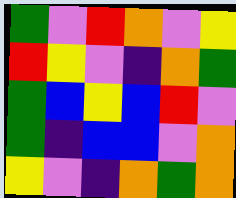[["green", "violet", "red", "orange", "violet", "yellow"], ["red", "yellow", "violet", "indigo", "orange", "green"], ["green", "blue", "yellow", "blue", "red", "violet"], ["green", "indigo", "blue", "blue", "violet", "orange"], ["yellow", "violet", "indigo", "orange", "green", "orange"]]